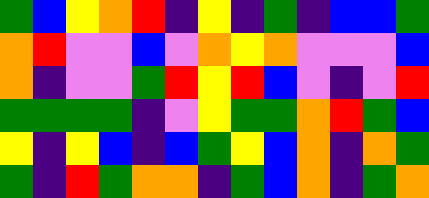[["green", "blue", "yellow", "orange", "red", "indigo", "yellow", "indigo", "green", "indigo", "blue", "blue", "green"], ["orange", "red", "violet", "violet", "blue", "violet", "orange", "yellow", "orange", "violet", "violet", "violet", "blue"], ["orange", "indigo", "violet", "violet", "green", "red", "yellow", "red", "blue", "violet", "indigo", "violet", "red"], ["green", "green", "green", "green", "indigo", "violet", "yellow", "green", "green", "orange", "red", "green", "blue"], ["yellow", "indigo", "yellow", "blue", "indigo", "blue", "green", "yellow", "blue", "orange", "indigo", "orange", "green"], ["green", "indigo", "red", "green", "orange", "orange", "indigo", "green", "blue", "orange", "indigo", "green", "orange"]]